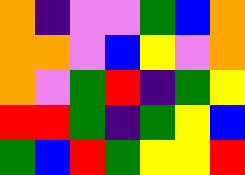[["orange", "indigo", "violet", "violet", "green", "blue", "orange"], ["orange", "orange", "violet", "blue", "yellow", "violet", "orange"], ["orange", "violet", "green", "red", "indigo", "green", "yellow"], ["red", "red", "green", "indigo", "green", "yellow", "blue"], ["green", "blue", "red", "green", "yellow", "yellow", "red"]]